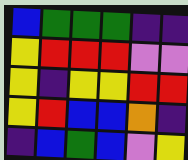[["blue", "green", "green", "green", "indigo", "indigo"], ["yellow", "red", "red", "red", "violet", "violet"], ["yellow", "indigo", "yellow", "yellow", "red", "red"], ["yellow", "red", "blue", "blue", "orange", "indigo"], ["indigo", "blue", "green", "blue", "violet", "yellow"]]